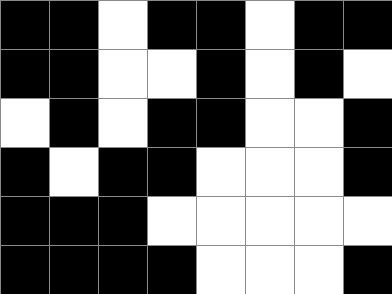[["black", "black", "white", "black", "black", "white", "black", "black"], ["black", "black", "white", "white", "black", "white", "black", "white"], ["white", "black", "white", "black", "black", "white", "white", "black"], ["black", "white", "black", "black", "white", "white", "white", "black"], ["black", "black", "black", "white", "white", "white", "white", "white"], ["black", "black", "black", "black", "white", "white", "white", "black"]]